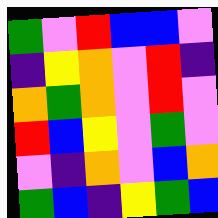[["green", "violet", "red", "blue", "blue", "violet"], ["indigo", "yellow", "orange", "violet", "red", "indigo"], ["orange", "green", "orange", "violet", "red", "violet"], ["red", "blue", "yellow", "violet", "green", "violet"], ["violet", "indigo", "orange", "violet", "blue", "orange"], ["green", "blue", "indigo", "yellow", "green", "blue"]]